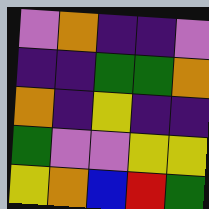[["violet", "orange", "indigo", "indigo", "violet"], ["indigo", "indigo", "green", "green", "orange"], ["orange", "indigo", "yellow", "indigo", "indigo"], ["green", "violet", "violet", "yellow", "yellow"], ["yellow", "orange", "blue", "red", "green"]]